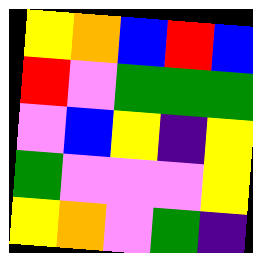[["yellow", "orange", "blue", "red", "blue"], ["red", "violet", "green", "green", "green"], ["violet", "blue", "yellow", "indigo", "yellow"], ["green", "violet", "violet", "violet", "yellow"], ["yellow", "orange", "violet", "green", "indigo"]]